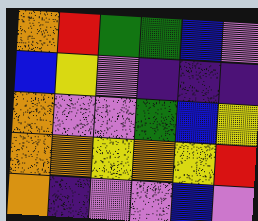[["orange", "red", "green", "green", "blue", "violet"], ["blue", "yellow", "violet", "indigo", "indigo", "indigo"], ["orange", "violet", "violet", "green", "blue", "yellow"], ["orange", "orange", "yellow", "orange", "yellow", "red"], ["orange", "indigo", "violet", "violet", "blue", "violet"]]